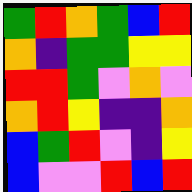[["green", "red", "orange", "green", "blue", "red"], ["orange", "indigo", "green", "green", "yellow", "yellow"], ["red", "red", "green", "violet", "orange", "violet"], ["orange", "red", "yellow", "indigo", "indigo", "orange"], ["blue", "green", "red", "violet", "indigo", "yellow"], ["blue", "violet", "violet", "red", "blue", "red"]]